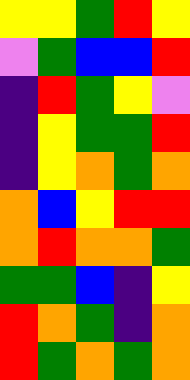[["yellow", "yellow", "green", "red", "yellow"], ["violet", "green", "blue", "blue", "red"], ["indigo", "red", "green", "yellow", "violet"], ["indigo", "yellow", "green", "green", "red"], ["indigo", "yellow", "orange", "green", "orange"], ["orange", "blue", "yellow", "red", "red"], ["orange", "red", "orange", "orange", "green"], ["green", "green", "blue", "indigo", "yellow"], ["red", "orange", "green", "indigo", "orange"], ["red", "green", "orange", "green", "orange"]]